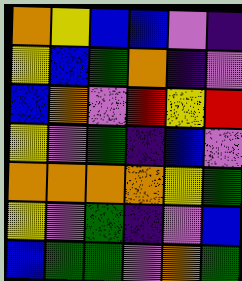[["orange", "yellow", "blue", "blue", "violet", "indigo"], ["yellow", "blue", "green", "orange", "indigo", "violet"], ["blue", "orange", "violet", "red", "yellow", "red"], ["yellow", "violet", "green", "indigo", "blue", "violet"], ["orange", "orange", "orange", "orange", "yellow", "green"], ["yellow", "violet", "green", "indigo", "violet", "blue"], ["blue", "green", "green", "violet", "orange", "green"]]